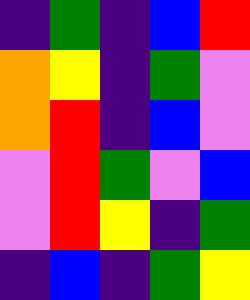[["indigo", "green", "indigo", "blue", "red"], ["orange", "yellow", "indigo", "green", "violet"], ["orange", "red", "indigo", "blue", "violet"], ["violet", "red", "green", "violet", "blue"], ["violet", "red", "yellow", "indigo", "green"], ["indigo", "blue", "indigo", "green", "yellow"]]